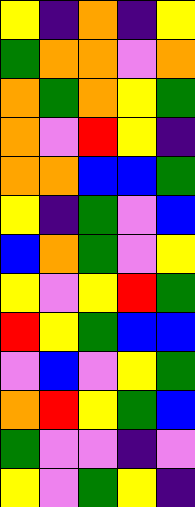[["yellow", "indigo", "orange", "indigo", "yellow"], ["green", "orange", "orange", "violet", "orange"], ["orange", "green", "orange", "yellow", "green"], ["orange", "violet", "red", "yellow", "indigo"], ["orange", "orange", "blue", "blue", "green"], ["yellow", "indigo", "green", "violet", "blue"], ["blue", "orange", "green", "violet", "yellow"], ["yellow", "violet", "yellow", "red", "green"], ["red", "yellow", "green", "blue", "blue"], ["violet", "blue", "violet", "yellow", "green"], ["orange", "red", "yellow", "green", "blue"], ["green", "violet", "violet", "indigo", "violet"], ["yellow", "violet", "green", "yellow", "indigo"]]